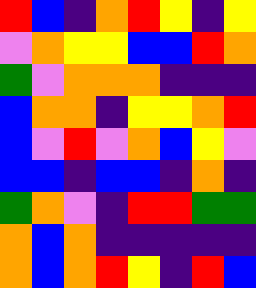[["red", "blue", "indigo", "orange", "red", "yellow", "indigo", "yellow"], ["violet", "orange", "yellow", "yellow", "blue", "blue", "red", "orange"], ["green", "violet", "orange", "orange", "orange", "indigo", "indigo", "indigo"], ["blue", "orange", "orange", "indigo", "yellow", "yellow", "orange", "red"], ["blue", "violet", "red", "violet", "orange", "blue", "yellow", "violet"], ["blue", "blue", "indigo", "blue", "blue", "indigo", "orange", "indigo"], ["green", "orange", "violet", "indigo", "red", "red", "green", "green"], ["orange", "blue", "orange", "indigo", "indigo", "indigo", "indigo", "indigo"], ["orange", "blue", "orange", "red", "yellow", "indigo", "red", "blue"]]